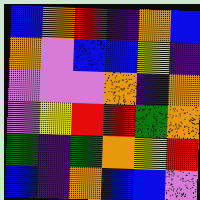[["blue", "orange", "red", "indigo", "orange", "blue"], ["orange", "violet", "blue", "blue", "yellow", "indigo"], ["violet", "violet", "violet", "orange", "indigo", "orange"], ["violet", "yellow", "red", "red", "green", "orange"], ["green", "indigo", "green", "orange", "yellow", "red"], ["blue", "indigo", "orange", "blue", "blue", "violet"]]